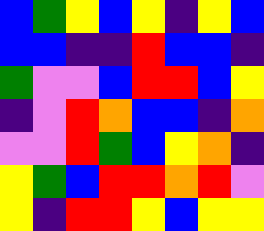[["blue", "green", "yellow", "blue", "yellow", "indigo", "yellow", "blue"], ["blue", "blue", "indigo", "indigo", "red", "blue", "blue", "indigo"], ["green", "violet", "violet", "blue", "red", "red", "blue", "yellow"], ["indigo", "violet", "red", "orange", "blue", "blue", "indigo", "orange"], ["violet", "violet", "red", "green", "blue", "yellow", "orange", "indigo"], ["yellow", "green", "blue", "red", "red", "orange", "red", "violet"], ["yellow", "indigo", "red", "red", "yellow", "blue", "yellow", "yellow"]]